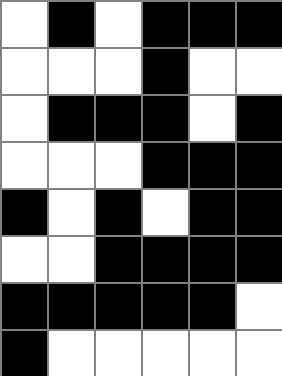[["white", "black", "white", "black", "black", "black"], ["white", "white", "white", "black", "white", "white"], ["white", "black", "black", "black", "white", "black"], ["white", "white", "white", "black", "black", "black"], ["black", "white", "black", "white", "black", "black"], ["white", "white", "black", "black", "black", "black"], ["black", "black", "black", "black", "black", "white"], ["black", "white", "white", "white", "white", "white"]]